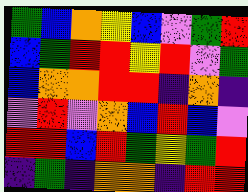[["green", "blue", "orange", "yellow", "blue", "violet", "green", "red"], ["blue", "green", "red", "red", "yellow", "red", "violet", "green"], ["blue", "orange", "orange", "red", "red", "indigo", "orange", "indigo"], ["violet", "red", "violet", "orange", "blue", "red", "blue", "violet"], ["red", "red", "blue", "red", "green", "yellow", "green", "red"], ["indigo", "green", "indigo", "orange", "orange", "indigo", "red", "red"]]